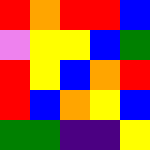[["red", "orange", "red", "red", "blue"], ["violet", "yellow", "yellow", "blue", "green"], ["red", "yellow", "blue", "orange", "red"], ["red", "blue", "orange", "yellow", "blue"], ["green", "green", "indigo", "indigo", "yellow"]]